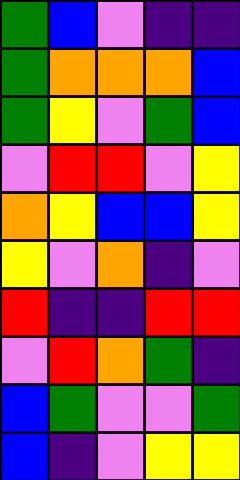[["green", "blue", "violet", "indigo", "indigo"], ["green", "orange", "orange", "orange", "blue"], ["green", "yellow", "violet", "green", "blue"], ["violet", "red", "red", "violet", "yellow"], ["orange", "yellow", "blue", "blue", "yellow"], ["yellow", "violet", "orange", "indigo", "violet"], ["red", "indigo", "indigo", "red", "red"], ["violet", "red", "orange", "green", "indigo"], ["blue", "green", "violet", "violet", "green"], ["blue", "indigo", "violet", "yellow", "yellow"]]